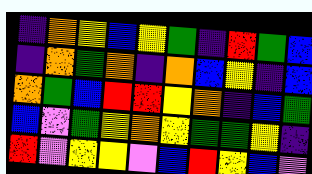[["indigo", "orange", "yellow", "blue", "yellow", "green", "indigo", "red", "green", "blue"], ["indigo", "orange", "green", "orange", "indigo", "orange", "blue", "yellow", "indigo", "blue"], ["orange", "green", "blue", "red", "red", "yellow", "orange", "indigo", "blue", "green"], ["blue", "violet", "green", "yellow", "orange", "yellow", "green", "green", "yellow", "indigo"], ["red", "violet", "yellow", "yellow", "violet", "blue", "red", "yellow", "blue", "violet"]]